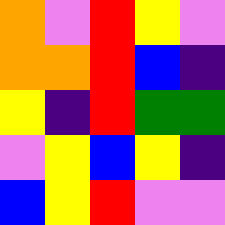[["orange", "violet", "red", "yellow", "violet"], ["orange", "orange", "red", "blue", "indigo"], ["yellow", "indigo", "red", "green", "green"], ["violet", "yellow", "blue", "yellow", "indigo"], ["blue", "yellow", "red", "violet", "violet"]]